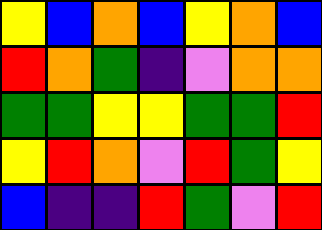[["yellow", "blue", "orange", "blue", "yellow", "orange", "blue"], ["red", "orange", "green", "indigo", "violet", "orange", "orange"], ["green", "green", "yellow", "yellow", "green", "green", "red"], ["yellow", "red", "orange", "violet", "red", "green", "yellow"], ["blue", "indigo", "indigo", "red", "green", "violet", "red"]]